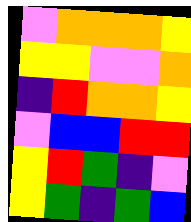[["violet", "orange", "orange", "orange", "yellow"], ["yellow", "yellow", "violet", "violet", "orange"], ["indigo", "red", "orange", "orange", "yellow"], ["violet", "blue", "blue", "red", "red"], ["yellow", "red", "green", "indigo", "violet"], ["yellow", "green", "indigo", "green", "blue"]]